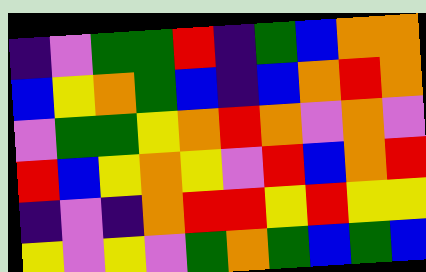[["indigo", "violet", "green", "green", "red", "indigo", "green", "blue", "orange", "orange"], ["blue", "yellow", "orange", "green", "blue", "indigo", "blue", "orange", "red", "orange"], ["violet", "green", "green", "yellow", "orange", "red", "orange", "violet", "orange", "violet"], ["red", "blue", "yellow", "orange", "yellow", "violet", "red", "blue", "orange", "red"], ["indigo", "violet", "indigo", "orange", "red", "red", "yellow", "red", "yellow", "yellow"], ["yellow", "violet", "yellow", "violet", "green", "orange", "green", "blue", "green", "blue"]]